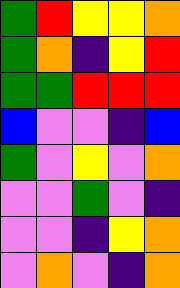[["green", "red", "yellow", "yellow", "orange"], ["green", "orange", "indigo", "yellow", "red"], ["green", "green", "red", "red", "red"], ["blue", "violet", "violet", "indigo", "blue"], ["green", "violet", "yellow", "violet", "orange"], ["violet", "violet", "green", "violet", "indigo"], ["violet", "violet", "indigo", "yellow", "orange"], ["violet", "orange", "violet", "indigo", "orange"]]